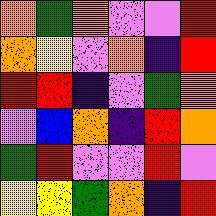[["orange", "green", "orange", "violet", "violet", "red"], ["orange", "yellow", "violet", "orange", "indigo", "red"], ["red", "red", "indigo", "violet", "green", "orange"], ["violet", "blue", "orange", "indigo", "red", "orange"], ["green", "red", "violet", "violet", "red", "violet"], ["yellow", "yellow", "green", "orange", "indigo", "red"]]